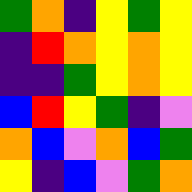[["green", "orange", "indigo", "yellow", "green", "yellow"], ["indigo", "red", "orange", "yellow", "orange", "yellow"], ["indigo", "indigo", "green", "yellow", "orange", "yellow"], ["blue", "red", "yellow", "green", "indigo", "violet"], ["orange", "blue", "violet", "orange", "blue", "green"], ["yellow", "indigo", "blue", "violet", "green", "orange"]]